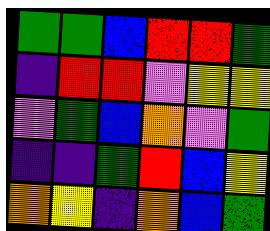[["green", "green", "blue", "red", "red", "green"], ["indigo", "red", "red", "violet", "yellow", "yellow"], ["violet", "green", "blue", "orange", "violet", "green"], ["indigo", "indigo", "green", "red", "blue", "yellow"], ["orange", "yellow", "indigo", "orange", "blue", "green"]]